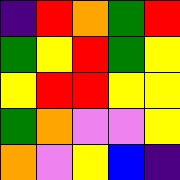[["indigo", "red", "orange", "green", "red"], ["green", "yellow", "red", "green", "yellow"], ["yellow", "red", "red", "yellow", "yellow"], ["green", "orange", "violet", "violet", "yellow"], ["orange", "violet", "yellow", "blue", "indigo"]]